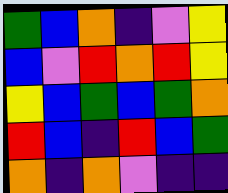[["green", "blue", "orange", "indigo", "violet", "yellow"], ["blue", "violet", "red", "orange", "red", "yellow"], ["yellow", "blue", "green", "blue", "green", "orange"], ["red", "blue", "indigo", "red", "blue", "green"], ["orange", "indigo", "orange", "violet", "indigo", "indigo"]]